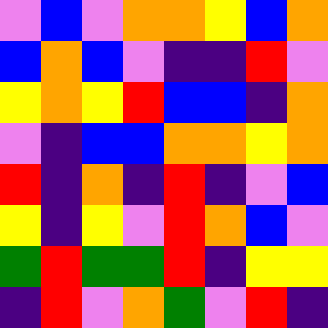[["violet", "blue", "violet", "orange", "orange", "yellow", "blue", "orange"], ["blue", "orange", "blue", "violet", "indigo", "indigo", "red", "violet"], ["yellow", "orange", "yellow", "red", "blue", "blue", "indigo", "orange"], ["violet", "indigo", "blue", "blue", "orange", "orange", "yellow", "orange"], ["red", "indigo", "orange", "indigo", "red", "indigo", "violet", "blue"], ["yellow", "indigo", "yellow", "violet", "red", "orange", "blue", "violet"], ["green", "red", "green", "green", "red", "indigo", "yellow", "yellow"], ["indigo", "red", "violet", "orange", "green", "violet", "red", "indigo"]]